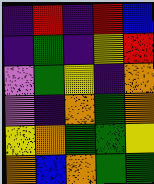[["indigo", "red", "indigo", "red", "blue"], ["indigo", "green", "indigo", "yellow", "red"], ["violet", "green", "yellow", "indigo", "orange"], ["violet", "indigo", "orange", "green", "orange"], ["yellow", "orange", "green", "green", "yellow"], ["orange", "blue", "orange", "green", "green"]]